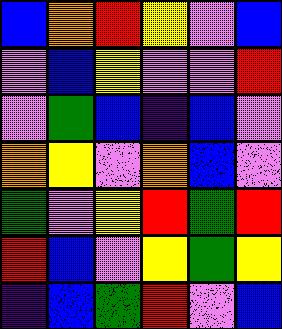[["blue", "orange", "red", "yellow", "violet", "blue"], ["violet", "blue", "yellow", "violet", "violet", "red"], ["violet", "green", "blue", "indigo", "blue", "violet"], ["orange", "yellow", "violet", "orange", "blue", "violet"], ["green", "violet", "yellow", "red", "green", "red"], ["red", "blue", "violet", "yellow", "green", "yellow"], ["indigo", "blue", "green", "red", "violet", "blue"]]